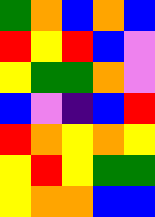[["green", "orange", "blue", "orange", "blue"], ["red", "yellow", "red", "blue", "violet"], ["yellow", "green", "green", "orange", "violet"], ["blue", "violet", "indigo", "blue", "red"], ["red", "orange", "yellow", "orange", "yellow"], ["yellow", "red", "yellow", "green", "green"], ["yellow", "orange", "orange", "blue", "blue"]]